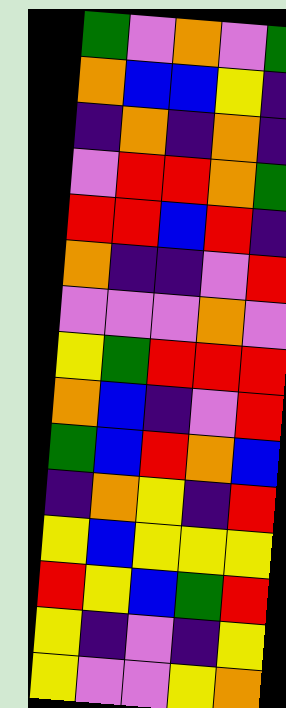[["green", "violet", "orange", "violet", "green"], ["orange", "blue", "blue", "yellow", "indigo"], ["indigo", "orange", "indigo", "orange", "indigo"], ["violet", "red", "red", "orange", "green"], ["red", "red", "blue", "red", "indigo"], ["orange", "indigo", "indigo", "violet", "red"], ["violet", "violet", "violet", "orange", "violet"], ["yellow", "green", "red", "red", "red"], ["orange", "blue", "indigo", "violet", "red"], ["green", "blue", "red", "orange", "blue"], ["indigo", "orange", "yellow", "indigo", "red"], ["yellow", "blue", "yellow", "yellow", "yellow"], ["red", "yellow", "blue", "green", "red"], ["yellow", "indigo", "violet", "indigo", "yellow"], ["yellow", "violet", "violet", "yellow", "orange"]]